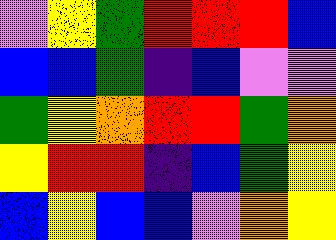[["violet", "yellow", "green", "red", "red", "red", "blue"], ["blue", "blue", "green", "indigo", "blue", "violet", "violet"], ["green", "yellow", "orange", "red", "red", "green", "orange"], ["yellow", "red", "red", "indigo", "blue", "green", "yellow"], ["blue", "yellow", "blue", "blue", "violet", "orange", "yellow"]]